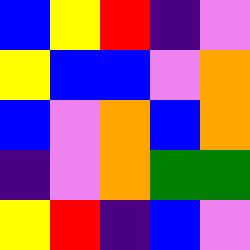[["blue", "yellow", "red", "indigo", "violet"], ["yellow", "blue", "blue", "violet", "orange"], ["blue", "violet", "orange", "blue", "orange"], ["indigo", "violet", "orange", "green", "green"], ["yellow", "red", "indigo", "blue", "violet"]]